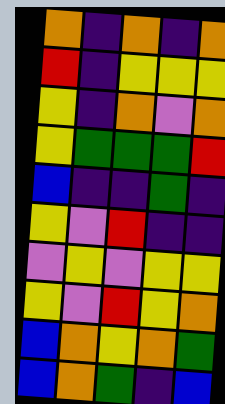[["orange", "indigo", "orange", "indigo", "orange"], ["red", "indigo", "yellow", "yellow", "yellow"], ["yellow", "indigo", "orange", "violet", "orange"], ["yellow", "green", "green", "green", "red"], ["blue", "indigo", "indigo", "green", "indigo"], ["yellow", "violet", "red", "indigo", "indigo"], ["violet", "yellow", "violet", "yellow", "yellow"], ["yellow", "violet", "red", "yellow", "orange"], ["blue", "orange", "yellow", "orange", "green"], ["blue", "orange", "green", "indigo", "blue"]]